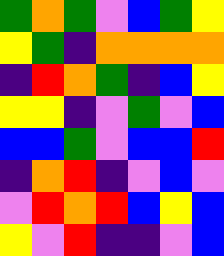[["green", "orange", "green", "violet", "blue", "green", "yellow"], ["yellow", "green", "indigo", "orange", "orange", "orange", "orange"], ["indigo", "red", "orange", "green", "indigo", "blue", "yellow"], ["yellow", "yellow", "indigo", "violet", "green", "violet", "blue"], ["blue", "blue", "green", "violet", "blue", "blue", "red"], ["indigo", "orange", "red", "indigo", "violet", "blue", "violet"], ["violet", "red", "orange", "red", "blue", "yellow", "blue"], ["yellow", "violet", "red", "indigo", "indigo", "violet", "blue"]]